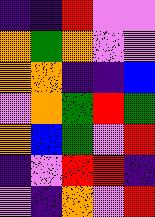[["indigo", "indigo", "red", "violet", "violet"], ["orange", "green", "orange", "violet", "violet"], ["orange", "orange", "indigo", "indigo", "blue"], ["violet", "orange", "green", "red", "green"], ["orange", "blue", "green", "violet", "red"], ["indigo", "violet", "red", "red", "indigo"], ["violet", "indigo", "orange", "violet", "red"]]